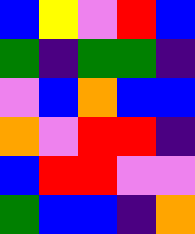[["blue", "yellow", "violet", "red", "blue"], ["green", "indigo", "green", "green", "indigo"], ["violet", "blue", "orange", "blue", "blue"], ["orange", "violet", "red", "red", "indigo"], ["blue", "red", "red", "violet", "violet"], ["green", "blue", "blue", "indigo", "orange"]]